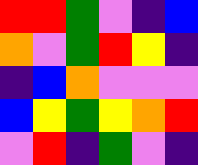[["red", "red", "green", "violet", "indigo", "blue"], ["orange", "violet", "green", "red", "yellow", "indigo"], ["indigo", "blue", "orange", "violet", "violet", "violet"], ["blue", "yellow", "green", "yellow", "orange", "red"], ["violet", "red", "indigo", "green", "violet", "indigo"]]